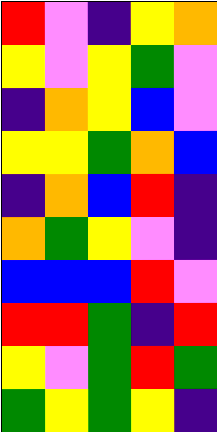[["red", "violet", "indigo", "yellow", "orange"], ["yellow", "violet", "yellow", "green", "violet"], ["indigo", "orange", "yellow", "blue", "violet"], ["yellow", "yellow", "green", "orange", "blue"], ["indigo", "orange", "blue", "red", "indigo"], ["orange", "green", "yellow", "violet", "indigo"], ["blue", "blue", "blue", "red", "violet"], ["red", "red", "green", "indigo", "red"], ["yellow", "violet", "green", "red", "green"], ["green", "yellow", "green", "yellow", "indigo"]]